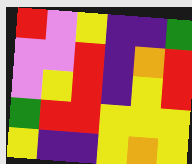[["red", "violet", "yellow", "indigo", "indigo", "green"], ["violet", "violet", "red", "indigo", "orange", "red"], ["violet", "yellow", "red", "indigo", "yellow", "red"], ["green", "red", "red", "yellow", "yellow", "yellow"], ["yellow", "indigo", "indigo", "yellow", "orange", "yellow"]]